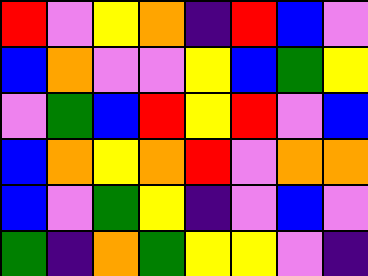[["red", "violet", "yellow", "orange", "indigo", "red", "blue", "violet"], ["blue", "orange", "violet", "violet", "yellow", "blue", "green", "yellow"], ["violet", "green", "blue", "red", "yellow", "red", "violet", "blue"], ["blue", "orange", "yellow", "orange", "red", "violet", "orange", "orange"], ["blue", "violet", "green", "yellow", "indigo", "violet", "blue", "violet"], ["green", "indigo", "orange", "green", "yellow", "yellow", "violet", "indigo"]]